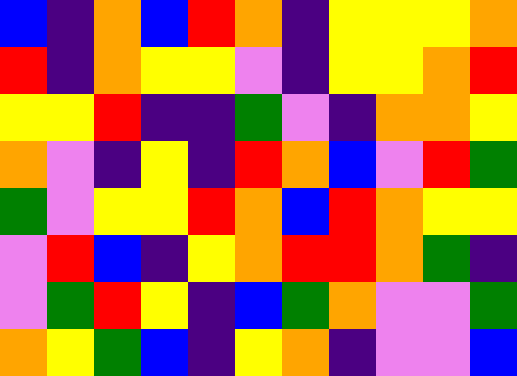[["blue", "indigo", "orange", "blue", "red", "orange", "indigo", "yellow", "yellow", "yellow", "orange"], ["red", "indigo", "orange", "yellow", "yellow", "violet", "indigo", "yellow", "yellow", "orange", "red"], ["yellow", "yellow", "red", "indigo", "indigo", "green", "violet", "indigo", "orange", "orange", "yellow"], ["orange", "violet", "indigo", "yellow", "indigo", "red", "orange", "blue", "violet", "red", "green"], ["green", "violet", "yellow", "yellow", "red", "orange", "blue", "red", "orange", "yellow", "yellow"], ["violet", "red", "blue", "indigo", "yellow", "orange", "red", "red", "orange", "green", "indigo"], ["violet", "green", "red", "yellow", "indigo", "blue", "green", "orange", "violet", "violet", "green"], ["orange", "yellow", "green", "blue", "indigo", "yellow", "orange", "indigo", "violet", "violet", "blue"]]